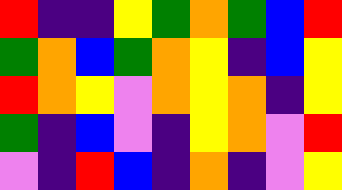[["red", "indigo", "indigo", "yellow", "green", "orange", "green", "blue", "red"], ["green", "orange", "blue", "green", "orange", "yellow", "indigo", "blue", "yellow"], ["red", "orange", "yellow", "violet", "orange", "yellow", "orange", "indigo", "yellow"], ["green", "indigo", "blue", "violet", "indigo", "yellow", "orange", "violet", "red"], ["violet", "indigo", "red", "blue", "indigo", "orange", "indigo", "violet", "yellow"]]